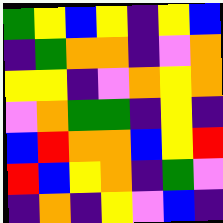[["green", "yellow", "blue", "yellow", "indigo", "yellow", "blue"], ["indigo", "green", "orange", "orange", "indigo", "violet", "orange"], ["yellow", "yellow", "indigo", "violet", "orange", "yellow", "orange"], ["violet", "orange", "green", "green", "indigo", "yellow", "indigo"], ["blue", "red", "orange", "orange", "blue", "yellow", "red"], ["red", "blue", "yellow", "orange", "indigo", "green", "violet"], ["indigo", "orange", "indigo", "yellow", "violet", "blue", "indigo"]]